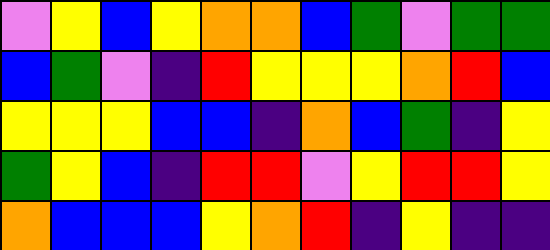[["violet", "yellow", "blue", "yellow", "orange", "orange", "blue", "green", "violet", "green", "green"], ["blue", "green", "violet", "indigo", "red", "yellow", "yellow", "yellow", "orange", "red", "blue"], ["yellow", "yellow", "yellow", "blue", "blue", "indigo", "orange", "blue", "green", "indigo", "yellow"], ["green", "yellow", "blue", "indigo", "red", "red", "violet", "yellow", "red", "red", "yellow"], ["orange", "blue", "blue", "blue", "yellow", "orange", "red", "indigo", "yellow", "indigo", "indigo"]]